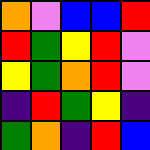[["orange", "violet", "blue", "blue", "red"], ["red", "green", "yellow", "red", "violet"], ["yellow", "green", "orange", "red", "violet"], ["indigo", "red", "green", "yellow", "indigo"], ["green", "orange", "indigo", "red", "blue"]]